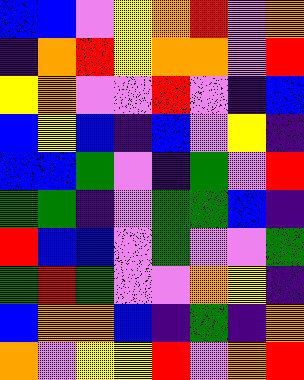[["blue", "blue", "violet", "yellow", "orange", "red", "violet", "orange"], ["indigo", "orange", "red", "yellow", "orange", "orange", "violet", "red"], ["yellow", "orange", "violet", "violet", "red", "violet", "indigo", "blue"], ["blue", "yellow", "blue", "indigo", "blue", "violet", "yellow", "indigo"], ["blue", "blue", "green", "violet", "indigo", "green", "violet", "red"], ["green", "green", "indigo", "violet", "green", "green", "blue", "indigo"], ["red", "blue", "blue", "violet", "green", "violet", "violet", "green"], ["green", "red", "green", "violet", "violet", "orange", "yellow", "indigo"], ["blue", "orange", "orange", "blue", "indigo", "green", "indigo", "orange"], ["orange", "violet", "yellow", "yellow", "red", "violet", "orange", "red"]]